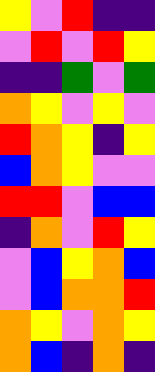[["yellow", "violet", "red", "indigo", "indigo"], ["violet", "red", "violet", "red", "yellow"], ["indigo", "indigo", "green", "violet", "green"], ["orange", "yellow", "violet", "yellow", "violet"], ["red", "orange", "yellow", "indigo", "yellow"], ["blue", "orange", "yellow", "violet", "violet"], ["red", "red", "violet", "blue", "blue"], ["indigo", "orange", "violet", "red", "yellow"], ["violet", "blue", "yellow", "orange", "blue"], ["violet", "blue", "orange", "orange", "red"], ["orange", "yellow", "violet", "orange", "yellow"], ["orange", "blue", "indigo", "orange", "indigo"]]